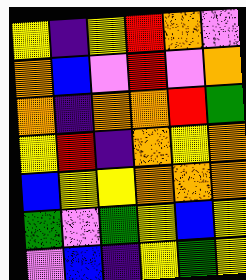[["yellow", "indigo", "yellow", "red", "orange", "violet"], ["orange", "blue", "violet", "red", "violet", "orange"], ["orange", "indigo", "orange", "orange", "red", "green"], ["yellow", "red", "indigo", "orange", "yellow", "orange"], ["blue", "yellow", "yellow", "orange", "orange", "orange"], ["green", "violet", "green", "yellow", "blue", "yellow"], ["violet", "blue", "indigo", "yellow", "green", "yellow"]]